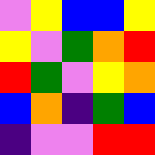[["violet", "yellow", "blue", "blue", "yellow"], ["yellow", "violet", "green", "orange", "red"], ["red", "green", "violet", "yellow", "orange"], ["blue", "orange", "indigo", "green", "blue"], ["indigo", "violet", "violet", "red", "red"]]